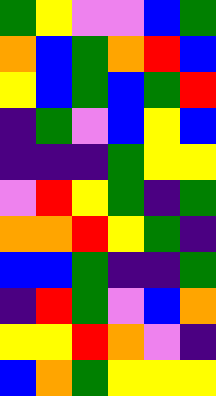[["green", "yellow", "violet", "violet", "blue", "green"], ["orange", "blue", "green", "orange", "red", "blue"], ["yellow", "blue", "green", "blue", "green", "red"], ["indigo", "green", "violet", "blue", "yellow", "blue"], ["indigo", "indigo", "indigo", "green", "yellow", "yellow"], ["violet", "red", "yellow", "green", "indigo", "green"], ["orange", "orange", "red", "yellow", "green", "indigo"], ["blue", "blue", "green", "indigo", "indigo", "green"], ["indigo", "red", "green", "violet", "blue", "orange"], ["yellow", "yellow", "red", "orange", "violet", "indigo"], ["blue", "orange", "green", "yellow", "yellow", "yellow"]]